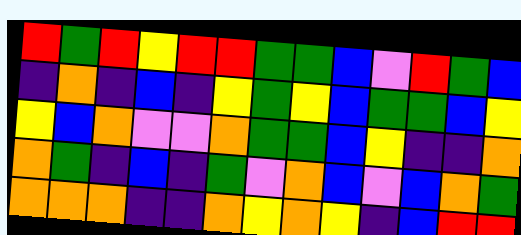[["red", "green", "red", "yellow", "red", "red", "green", "green", "blue", "violet", "red", "green", "blue"], ["indigo", "orange", "indigo", "blue", "indigo", "yellow", "green", "yellow", "blue", "green", "green", "blue", "yellow"], ["yellow", "blue", "orange", "violet", "violet", "orange", "green", "green", "blue", "yellow", "indigo", "indigo", "orange"], ["orange", "green", "indigo", "blue", "indigo", "green", "violet", "orange", "blue", "violet", "blue", "orange", "green"], ["orange", "orange", "orange", "indigo", "indigo", "orange", "yellow", "orange", "yellow", "indigo", "blue", "red", "red"]]